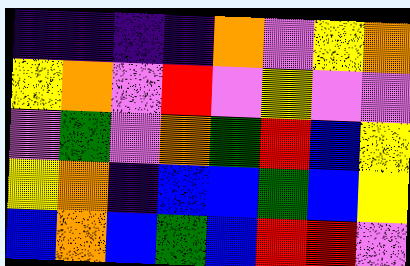[["indigo", "indigo", "indigo", "indigo", "orange", "violet", "yellow", "orange"], ["yellow", "orange", "violet", "red", "violet", "yellow", "violet", "violet"], ["violet", "green", "violet", "orange", "green", "red", "blue", "yellow"], ["yellow", "orange", "indigo", "blue", "blue", "green", "blue", "yellow"], ["blue", "orange", "blue", "green", "blue", "red", "red", "violet"]]